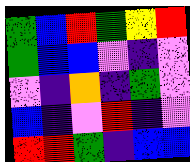[["green", "blue", "red", "green", "yellow", "red"], ["green", "blue", "blue", "violet", "indigo", "violet"], ["violet", "indigo", "orange", "indigo", "green", "violet"], ["blue", "indigo", "violet", "red", "indigo", "violet"], ["red", "red", "green", "indigo", "blue", "blue"]]